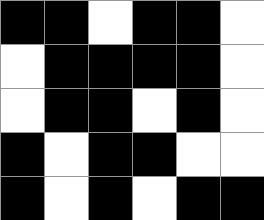[["black", "black", "white", "black", "black", "white"], ["white", "black", "black", "black", "black", "white"], ["white", "black", "black", "white", "black", "white"], ["black", "white", "black", "black", "white", "white"], ["black", "white", "black", "white", "black", "black"]]